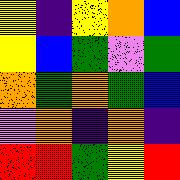[["yellow", "indigo", "yellow", "orange", "blue"], ["yellow", "blue", "green", "violet", "green"], ["orange", "green", "orange", "green", "blue"], ["violet", "orange", "indigo", "orange", "indigo"], ["red", "red", "green", "yellow", "red"]]